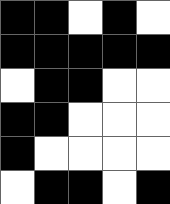[["black", "black", "white", "black", "white"], ["black", "black", "black", "black", "black"], ["white", "black", "black", "white", "white"], ["black", "black", "white", "white", "white"], ["black", "white", "white", "white", "white"], ["white", "black", "black", "white", "black"]]